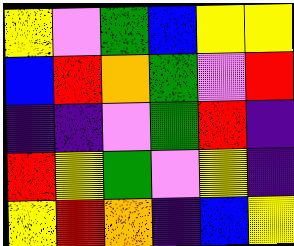[["yellow", "violet", "green", "blue", "yellow", "yellow"], ["blue", "red", "orange", "green", "violet", "red"], ["indigo", "indigo", "violet", "green", "red", "indigo"], ["red", "yellow", "green", "violet", "yellow", "indigo"], ["yellow", "red", "orange", "indigo", "blue", "yellow"]]